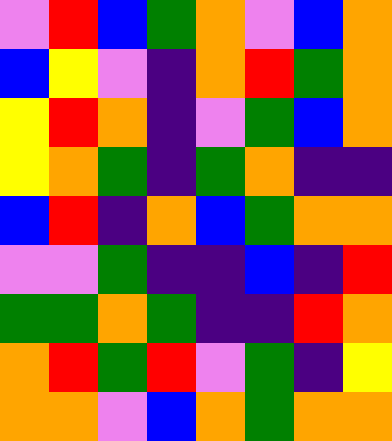[["violet", "red", "blue", "green", "orange", "violet", "blue", "orange"], ["blue", "yellow", "violet", "indigo", "orange", "red", "green", "orange"], ["yellow", "red", "orange", "indigo", "violet", "green", "blue", "orange"], ["yellow", "orange", "green", "indigo", "green", "orange", "indigo", "indigo"], ["blue", "red", "indigo", "orange", "blue", "green", "orange", "orange"], ["violet", "violet", "green", "indigo", "indigo", "blue", "indigo", "red"], ["green", "green", "orange", "green", "indigo", "indigo", "red", "orange"], ["orange", "red", "green", "red", "violet", "green", "indigo", "yellow"], ["orange", "orange", "violet", "blue", "orange", "green", "orange", "orange"]]